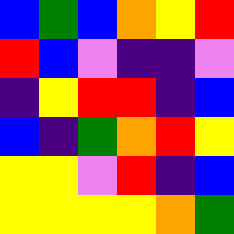[["blue", "green", "blue", "orange", "yellow", "red"], ["red", "blue", "violet", "indigo", "indigo", "violet"], ["indigo", "yellow", "red", "red", "indigo", "blue"], ["blue", "indigo", "green", "orange", "red", "yellow"], ["yellow", "yellow", "violet", "red", "indigo", "blue"], ["yellow", "yellow", "yellow", "yellow", "orange", "green"]]